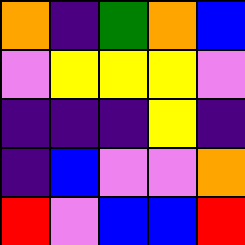[["orange", "indigo", "green", "orange", "blue"], ["violet", "yellow", "yellow", "yellow", "violet"], ["indigo", "indigo", "indigo", "yellow", "indigo"], ["indigo", "blue", "violet", "violet", "orange"], ["red", "violet", "blue", "blue", "red"]]